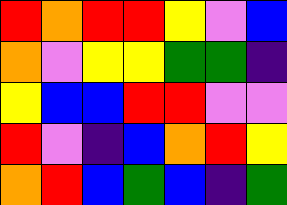[["red", "orange", "red", "red", "yellow", "violet", "blue"], ["orange", "violet", "yellow", "yellow", "green", "green", "indigo"], ["yellow", "blue", "blue", "red", "red", "violet", "violet"], ["red", "violet", "indigo", "blue", "orange", "red", "yellow"], ["orange", "red", "blue", "green", "blue", "indigo", "green"]]